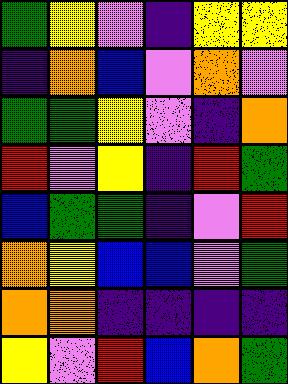[["green", "yellow", "violet", "indigo", "yellow", "yellow"], ["indigo", "orange", "blue", "violet", "orange", "violet"], ["green", "green", "yellow", "violet", "indigo", "orange"], ["red", "violet", "yellow", "indigo", "red", "green"], ["blue", "green", "green", "indigo", "violet", "red"], ["orange", "yellow", "blue", "blue", "violet", "green"], ["orange", "orange", "indigo", "indigo", "indigo", "indigo"], ["yellow", "violet", "red", "blue", "orange", "green"]]